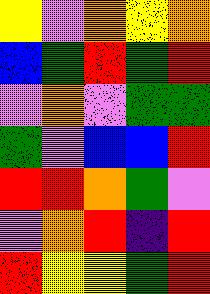[["yellow", "violet", "orange", "yellow", "orange"], ["blue", "green", "red", "green", "red"], ["violet", "orange", "violet", "green", "green"], ["green", "violet", "blue", "blue", "red"], ["red", "red", "orange", "green", "violet"], ["violet", "orange", "red", "indigo", "red"], ["red", "yellow", "yellow", "green", "red"]]